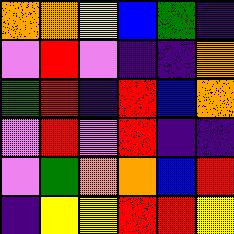[["orange", "orange", "yellow", "blue", "green", "indigo"], ["violet", "red", "violet", "indigo", "indigo", "orange"], ["green", "red", "indigo", "red", "blue", "orange"], ["violet", "red", "violet", "red", "indigo", "indigo"], ["violet", "green", "orange", "orange", "blue", "red"], ["indigo", "yellow", "yellow", "red", "red", "yellow"]]